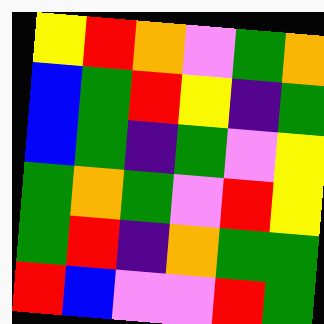[["yellow", "red", "orange", "violet", "green", "orange"], ["blue", "green", "red", "yellow", "indigo", "green"], ["blue", "green", "indigo", "green", "violet", "yellow"], ["green", "orange", "green", "violet", "red", "yellow"], ["green", "red", "indigo", "orange", "green", "green"], ["red", "blue", "violet", "violet", "red", "green"]]